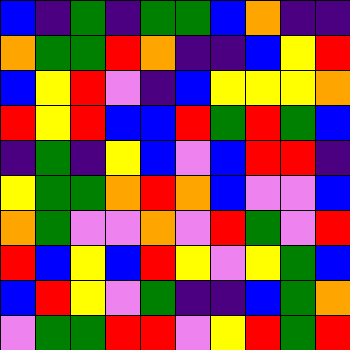[["blue", "indigo", "green", "indigo", "green", "green", "blue", "orange", "indigo", "indigo"], ["orange", "green", "green", "red", "orange", "indigo", "indigo", "blue", "yellow", "red"], ["blue", "yellow", "red", "violet", "indigo", "blue", "yellow", "yellow", "yellow", "orange"], ["red", "yellow", "red", "blue", "blue", "red", "green", "red", "green", "blue"], ["indigo", "green", "indigo", "yellow", "blue", "violet", "blue", "red", "red", "indigo"], ["yellow", "green", "green", "orange", "red", "orange", "blue", "violet", "violet", "blue"], ["orange", "green", "violet", "violet", "orange", "violet", "red", "green", "violet", "red"], ["red", "blue", "yellow", "blue", "red", "yellow", "violet", "yellow", "green", "blue"], ["blue", "red", "yellow", "violet", "green", "indigo", "indigo", "blue", "green", "orange"], ["violet", "green", "green", "red", "red", "violet", "yellow", "red", "green", "red"]]